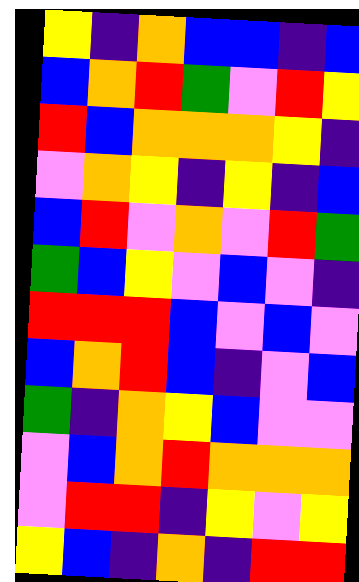[["yellow", "indigo", "orange", "blue", "blue", "indigo", "blue"], ["blue", "orange", "red", "green", "violet", "red", "yellow"], ["red", "blue", "orange", "orange", "orange", "yellow", "indigo"], ["violet", "orange", "yellow", "indigo", "yellow", "indigo", "blue"], ["blue", "red", "violet", "orange", "violet", "red", "green"], ["green", "blue", "yellow", "violet", "blue", "violet", "indigo"], ["red", "red", "red", "blue", "violet", "blue", "violet"], ["blue", "orange", "red", "blue", "indigo", "violet", "blue"], ["green", "indigo", "orange", "yellow", "blue", "violet", "violet"], ["violet", "blue", "orange", "red", "orange", "orange", "orange"], ["violet", "red", "red", "indigo", "yellow", "violet", "yellow"], ["yellow", "blue", "indigo", "orange", "indigo", "red", "red"]]